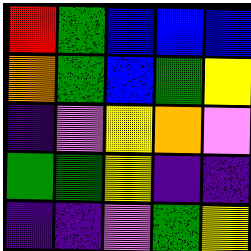[["red", "green", "blue", "blue", "blue"], ["orange", "green", "blue", "green", "yellow"], ["indigo", "violet", "yellow", "orange", "violet"], ["green", "green", "yellow", "indigo", "indigo"], ["indigo", "indigo", "violet", "green", "yellow"]]